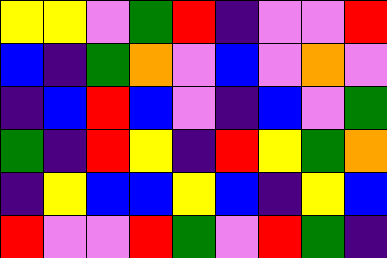[["yellow", "yellow", "violet", "green", "red", "indigo", "violet", "violet", "red"], ["blue", "indigo", "green", "orange", "violet", "blue", "violet", "orange", "violet"], ["indigo", "blue", "red", "blue", "violet", "indigo", "blue", "violet", "green"], ["green", "indigo", "red", "yellow", "indigo", "red", "yellow", "green", "orange"], ["indigo", "yellow", "blue", "blue", "yellow", "blue", "indigo", "yellow", "blue"], ["red", "violet", "violet", "red", "green", "violet", "red", "green", "indigo"]]